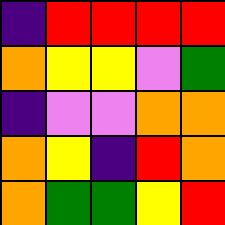[["indigo", "red", "red", "red", "red"], ["orange", "yellow", "yellow", "violet", "green"], ["indigo", "violet", "violet", "orange", "orange"], ["orange", "yellow", "indigo", "red", "orange"], ["orange", "green", "green", "yellow", "red"]]